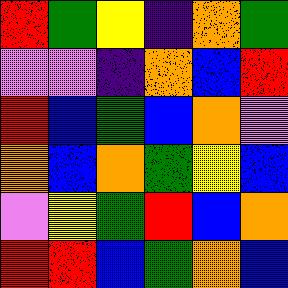[["red", "green", "yellow", "indigo", "orange", "green"], ["violet", "violet", "indigo", "orange", "blue", "red"], ["red", "blue", "green", "blue", "orange", "violet"], ["orange", "blue", "orange", "green", "yellow", "blue"], ["violet", "yellow", "green", "red", "blue", "orange"], ["red", "red", "blue", "green", "orange", "blue"]]